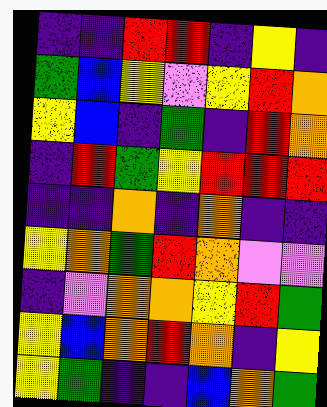[["indigo", "indigo", "red", "red", "indigo", "yellow", "indigo"], ["green", "blue", "yellow", "violet", "yellow", "red", "orange"], ["yellow", "blue", "indigo", "green", "indigo", "red", "orange"], ["indigo", "red", "green", "yellow", "red", "red", "red"], ["indigo", "indigo", "orange", "indigo", "orange", "indigo", "indigo"], ["yellow", "orange", "green", "red", "orange", "violet", "violet"], ["indigo", "violet", "orange", "orange", "yellow", "red", "green"], ["yellow", "blue", "orange", "red", "orange", "indigo", "yellow"], ["yellow", "green", "indigo", "indigo", "blue", "orange", "green"]]